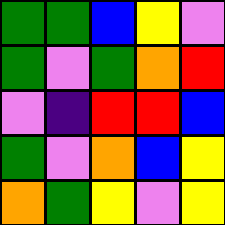[["green", "green", "blue", "yellow", "violet"], ["green", "violet", "green", "orange", "red"], ["violet", "indigo", "red", "red", "blue"], ["green", "violet", "orange", "blue", "yellow"], ["orange", "green", "yellow", "violet", "yellow"]]